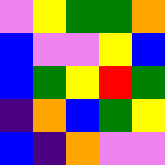[["violet", "yellow", "green", "green", "orange"], ["blue", "violet", "violet", "yellow", "blue"], ["blue", "green", "yellow", "red", "green"], ["indigo", "orange", "blue", "green", "yellow"], ["blue", "indigo", "orange", "violet", "violet"]]